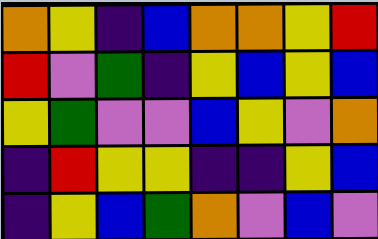[["orange", "yellow", "indigo", "blue", "orange", "orange", "yellow", "red"], ["red", "violet", "green", "indigo", "yellow", "blue", "yellow", "blue"], ["yellow", "green", "violet", "violet", "blue", "yellow", "violet", "orange"], ["indigo", "red", "yellow", "yellow", "indigo", "indigo", "yellow", "blue"], ["indigo", "yellow", "blue", "green", "orange", "violet", "blue", "violet"]]